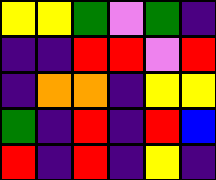[["yellow", "yellow", "green", "violet", "green", "indigo"], ["indigo", "indigo", "red", "red", "violet", "red"], ["indigo", "orange", "orange", "indigo", "yellow", "yellow"], ["green", "indigo", "red", "indigo", "red", "blue"], ["red", "indigo", "red", "indigo", "yellow", "indigo"]]